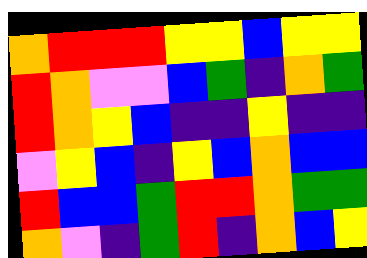[["orange", "red", "red", "red", "yellow", "yellow", "blue", "yellow", "yellow"], ["red", "orange", "violet", "violet", "blue", "green", "indigo", "orange", "green"], ["red", "orange", "yellow", "blue", "indigo", "indigo", "yellow", "indigo", "indigo"], ["violet", "yellow", "blue", "indigo", "yellow", "blue", "orange", "blue", "blue"], ["red", "blue", "blue", "green", "red", "red", "orange", "green", "green"], ["orange", "violet", "indigo", "green", "red", "indigo", "orange", "blue", "yellow"]]